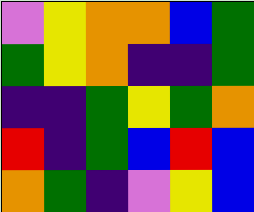[["violet", "yellow", "orange", "orange", "blue", "green"], ["green", "yellow", "orange", "indigo", "indigo", "green"], ["indigo", "indigo", "green", "yellow", "green", "orange"], ["red", "indigo", "green", "blue", "red", "blue"], ["orange", "green", "indigo", "violet", "yellow", "blue"]]